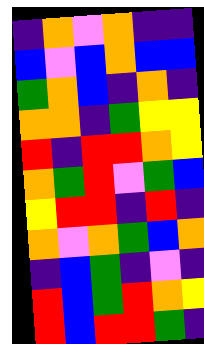[["indigo", "orange", "violet", "orange", "indigo", "indigo"], ["blue", "violet", "blue", "orange", "blue", "blue"], ["green", "orange", "blue", "indigo", "orange", "indigo"], ["orange", "orange", "indigo", "green", "yellow", "yellow"], ["red", "indigo", "red", "red", "orange", "yellow"], ["orange", "green", "red", "violet", "green", "blue"], ["yellow", "red", "red", "indigo", "red", "indigo"], ["orange", "violet", "orange", "green", "blue", "orange"], ["indigo", "blue", "green", "indigo", "violet", "indigo"], ["red", "blue", "green", "red", "orange", "yellow"], ["red", "blue", "red", "red", "green", "indigo"]]